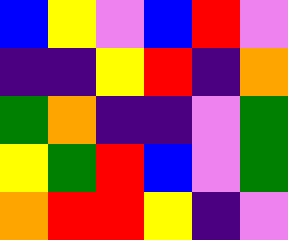[["blue", "yellow", "violet", "blue", "red", "violet"], ["indigo", "indigo", "yellow", "red", "indigo", "orange"], ["green", "orange", "indigo", "indigo", "violet", "green"], ["yellow", "green", "red", "blue", "violet", "green"], ["orange", "red", "red", "yellow", "indigo", "violet"]]